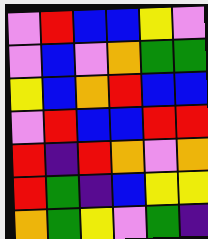[["violet", "red", "blue", "blue", "yellow", "violet"], ["violet", "blue", "violet", "orange", "green", "green"], ["yellow", "blue", "orange", "red", "blue", "blue"], ["violet", "red", "blue", "blue", "red", "red"], ["red", "indigo", "red", "orange", "violet", "orange"], ["red", "green", "indigo", "blue", "yellow", "yellow"], ["orange", "green", "yellow", "violet", "green", "indigo"]]